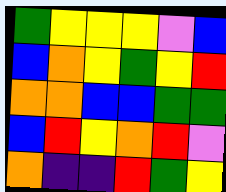[["green", "yellow", "yellow", "yellow", "violet", "blue"], ["blue", "orange", "yellow", "green", "yellow", "red"], ["orange", "orange", "blue", "blue", "green", "green"], ["blue", "red", "yellow", "orange", "red", "violet"], ["orange", "indigo", "indigo", "red", "green", "yellow"]]